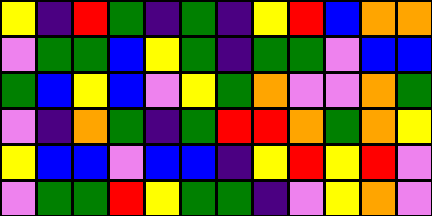[["yellow", "indigo", "red", "green", "indigo", "green", "indigo", "yellow", "red", "blue", "orange", "orange"], ["violet", "green", "green", "blue", "yellow", "green", "indigo", "green", "green", "violet", "blue", "blue"], ["green", "blue", "yellow", "blue", "violet", "yellow", "green", "orange", "violet", "violet", "orange", "green"], ["violet", "indigo", "orange", "green", "indigo", "green", "red", "red", "orange", "green", "orange", "yellow"], ["yellow", "blue", "blue", "violet", "blue", "blue", "indigo", "yellow", "red", "yellow", "red", "violet"], ["violet", "green", "green", "red", "yellow", "green", "green", "indigo", "violet", "yellow", "orange", "violet"]]